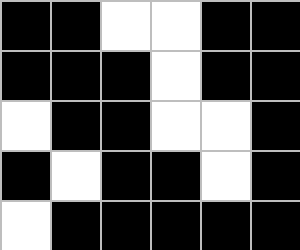[["black", "black", "white", "white", "black", "black"], ["black", "black", "black", "white", "black", "black"], ["white", "black", "black", "white", "white", "black"], ["black", "white", "black", "black", "white", "black"], ["white", "black", "black", "black", "black", "black"]]